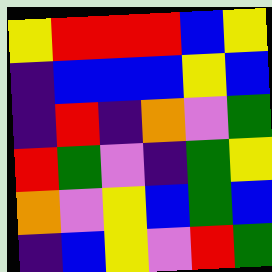[["yellow", "red", "red", "red", "blue", "yellow"], ["indigo", "blue", "blue", "blue", "yellow", "blue"], ["indigo", "red", "indigo", "orange", "violet", "green"], ["red", "green", "violet", "indigo", "green", "yellow"], ["orange", "violet", "yellow", "blue", "green", "blue"], ["indigo", "blue", "yellow", "violet", "red", "green"]]